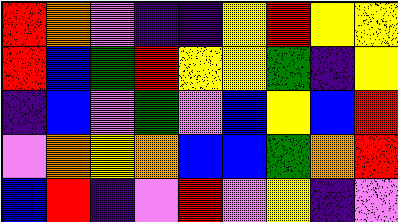[["red", "orange", "violet", "indigo", "indigo", "yellow", "red", "yellow", "yellow"], ["red", "blue", "green", "red", "yellow", "yellow", "green", "indigo", "yellow"], ["indigo", "blue", "violet", "green", "violet", "blue", "yellow", "blue", "red"], ["violet", "orange", "yellow", "orange", "blue", "blue", "green", "orange", "red"], ["blue", "red", "indigo", "violet", "red", "violet", "yellow", "indigo", "violet"]]